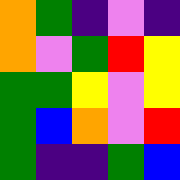[["orange", "green", "indigo", "violet", "indigo"], ["orange", "violet", "green", "red", "yellow"], ["green", "green", "yellow", "violet", "yellow"], ["green", "blue", "orange", "violet", "red"], ["green", "indigo", "indigo", "green", "blue"]]